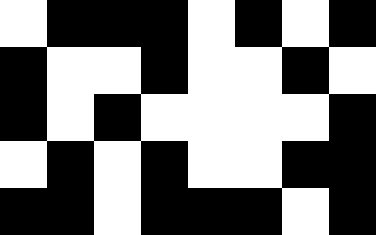[["white", "black", "black", "black", "white", "black", "white", "black"], ["black", "white", "white", "black", "white", "white", "black", "white"], ["black", "white", "black", "white", "white", "white", "white", "black"], ["white", "black", "white", "black", "white", "white", "black", "black"], ["black", "black", "white", "black", "black", "black", "white", "black"]]